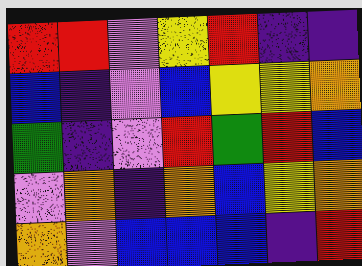[["red", "red", "violet", "yellow", "red", "indigo", "indigo"], ["blue", "indigo", "violet", "blue", "yellow", "yellow", "orange"], ["green", "indigo", "violet", "red", "green", "red", "blue"], ["violet", "orange", "indigo", "orange", "blue", "yellow", "orange"], ["orange", "violet", "blue", "blue", "blue", "indigo", "red"]]